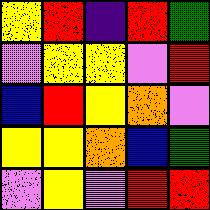[["yellow", "red", "indigo", "red", "green"], ["violet", "yellow", "yellow", "violet", "red"], ["blue", "red", "yellow", "orange", "violet"], ["yellow", "yellow", "orange", "blue", "green"], ["violet", "yellow", "violet", "red", "red"]]